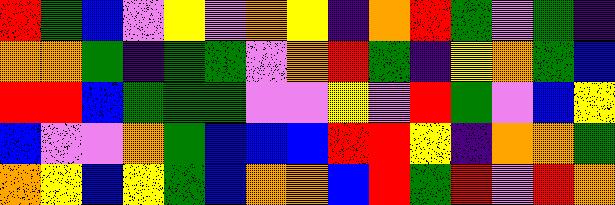[["red", "green", "blue", "violet", "yellow", "violet", "orange", "yellow", "indigo", "orange", "red", "green", "violet", "green", "indigo"], ["orange", "orange", "green", "indigo", "green", "green", "violet", "orange", "red", "green", "indigo", "yellow", "orange", "green", "blue"], ["red", "red", "blue", "green", "green", "green", "violet", "violet", "yellow", "violet", "red", "green", "violet", "blue", "yellow"], ["blue", "violet", "violet", "orange", "green", "blue", "blue", "blue", "red", "red", "yellow", "indigo", "orange", "orange", "green"], ["orange", "yellow", "blue", "yellow", "green", "blue", "orange", "orange", "blue", "red", "green", "red", "violet", "red", "orange"]]